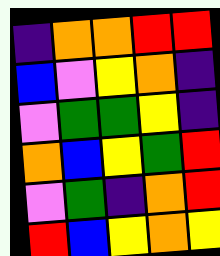[["indigo", "orange", "orange", "red", "red"], ["blue", "violet", "yellow", "orange", "indigo"], ["violet", "green", "green", "yellow", "indigo"], ["orange", "blue", "yellow", "green", "red"], ["violet", "green", "indigo", "orange", "red"], ["red", "blue", "yellow", "orange", "yellow"]]